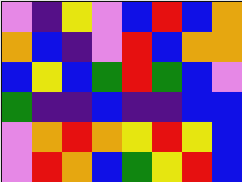[["violet", "indigo", "yellow", "violet", "blue", "red", "blue", "orange"], ["orange", "blue", "indigo", "violet", "red", "blue", "orange", "orange"], ["blue", "yellow", "blue", "green", "red", "green", "blue", "violet"], ["green", "indigo", "indigo", "blue", "indigo", "indigo", "blue", "blue"], ["violet", "orange", "red", "orange", "yellow", "red", "yellow", "blue"], ["violet", "red", "orange", "blue", "green", "yellow", "red", "blue"]]